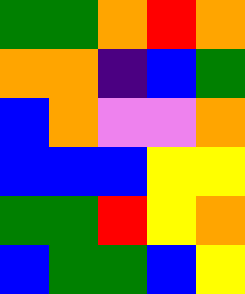[["green", "green", "orange", "red", "orange"], ["orange", "orange", "indigo", "blue", "green"], ["blue", "orange", "violet", "violet", "orange"], ["blue", "blue", "blue", "yellow", "yellow"], ["green", "green", "red", "yellow", "orange"], ["blue", "green", "green", "blue", "yellow"]]